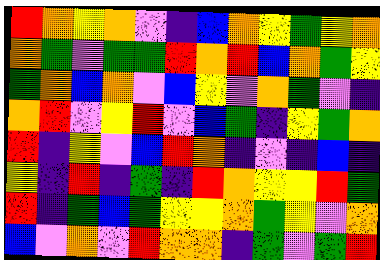[["red", "orange", "yellow", "orange", "violet", "indigo", "blue", "orange", "yellow", "green", "yellow", "orange"], ["orange", "green", "violet", "green", "green", "red", "orange", "red", "blue", "orange", "green", "yellow"], ["green", "orange", "blue", "orange", "violet", "blue", "yellow", "violet", "orange", "green", "violet", "indigo"], ["orange", "red", "violet", "yellow", "red", "violet", "blue", "green", "indigo", "yellow", "green", "orange"], ["red", "indigo", "yellow", "violet", "blue", "red", "orange", "indigo", "violet", "indigo", "blue", "indigo"], ["yellow", "indigo", "red", "indigo", "green", "indigo", "red", "orange", "yellow", "yellow", "red", "green"], ["red", "indigo", "green", "blue", "green", "yellow", "yellow", "orange", "green", "yellow", "violet", "orange"], ["blue", "violet", "orange", "violet", "red", "orange", "orange", "indigo", "green", "violet", "green", "red"]]